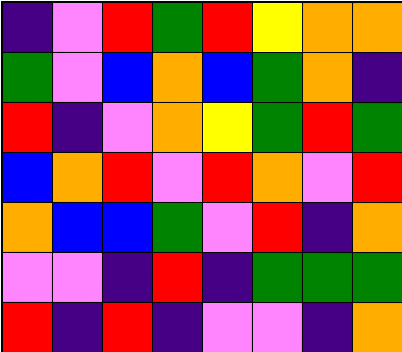[["indigo", "violet", "red", "green", "red", "yellow", "orange", "orange"], ["green", "violet", "blue", "orange", "blue", "green", "orange", "indigo"], ["red", "indigo", "violet", "orange", "yellow", "green", "red", "green"], ["blue", "orange", "red", "violet", "red", "orange", "violet", "red"], ["orange", "blue", "blue", "green", "violet", "red", "indigo", "orange"], ["violet", "violet", "indigo", "red", "indigo", "green", "green", "green"], ["red", "indigo", "red", "indigo", "violet", "violet", "indigo", "orange"]]